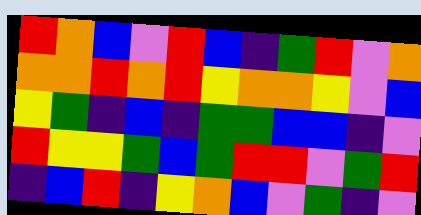[["red", "orange", "blue", "violet", "red", "blue", "indigo", "green", "red", "violet", "orange"], ["orange", "orange", "red", "orange", "red", "yellow", "orange", "orange", "yellow", "violet", "blue"], ["yellow", "green", "indigo", "blue", "indigo", "green", "green", "blue", "blue", "indigo", "violet"], ["red", "yellow", "yellow", "green", "blue", "green", "red", "red", "violet", "green", "red"], ["indigo", "blue", "red", "indigo", "yellow", "orange", "blue", "violet", "green", "indigo", "violet"]]